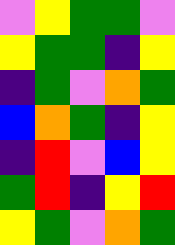[["violet", "yellow", "green", "green", "violet"], ["yellow", "green", "green", "indigo", "yellow"], ["indigo", "green", "violet", "orange", "green"], ["blue", "orange", "green", "indigo", "yellow"], ["indigo", "red", "violet", "blue", "yellow"], ["green", "red", "indigo", "yellow", "red"], ["yellow", "green", "violet", "orange", "green"]]